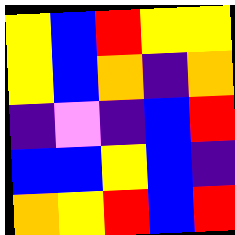[["yellow", "blue", "red", "yellow", "yellow"], ["yellow", "blue", "orange", "indigo", "orange"], ["indigo", "violet", "indigo", "blue", "red"], ["blue", "blue", "yellow", "blue", "indigo"], ["orange", "yellow", "red", "blue", "red"]]